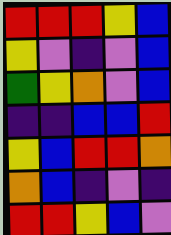[["red", "red", "red", "yellow", "blue"], ["yellow", "violet", "indigo", "violet", "blue"], ["green", "yellow", "orange", "violet", "blue"], ["indigo", "indigo", "blue", "blue", "red"], ["yellow", "blue", "red", "red", "orange"], ["orange", "blue", "indigo", "violet", "indigo"], ["red", "red", "yellow", "blue", "violet"]]